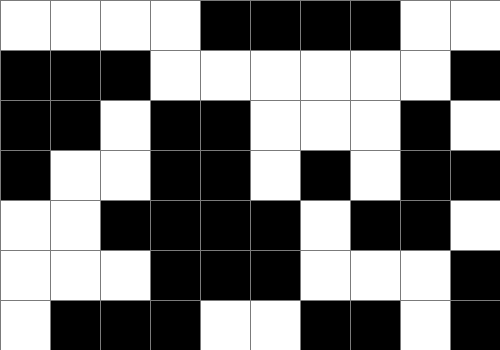[["white", "white", "white", "white", "black", "black", "black", "black", "white", "white"], ["black", "black", "black", "white", "white", "white", "white", "white", "white", "black"], ["black", "black", "white", "black", "black", "white", "white", "white", "black", "white"], ["black", "white", "white", "black", "black", "white", "black", "white", "black", "black"], ["white", "white", "black", "black", "black", "black", "white", "black", "black", "white"], ["white", "white", "white", "black", "black", "black", "white", "white", "white", "black"], ["white", "black", "black", "black", "white", "white", "black", "black", "white", "black"]]